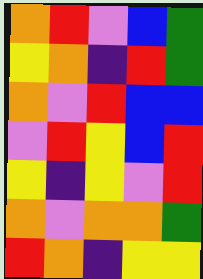[["orange", "red", "violet", "blue", "green"], ["yellow", "orange", "indigo", "red", "green"], ["orange", "violet", "red", "blue", "blue"], ["violet", "red", "yellow", "blue", "red"], ["yellow", "indigo", "yellow", "violet", "red"], ["orange", "violet", "orange", "orange", "green"], ["red", "orange", "indigo", "yellow", "yellow"]]